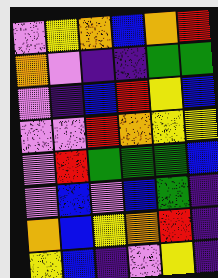[["violet", "yellow", "orange", "blue", "orange", "red"], ["orange", "violet", "indigo", "indigo", "green", "green"], ["violet", "indigo", "blue", "red", "yellow", "blue"], ["violet", "violet", "red", "orange", "yellow", "yellow"], ["violet", "red", "green", "green", "green", "blue"], ["violet", "blue", "violet", "blue", "green", "indigo"], ["orange", "blue", "yellow", "orange", "red", "indigo"], ["yellow", "blue", "indigo", "violet", "yellow", "indigo"]]